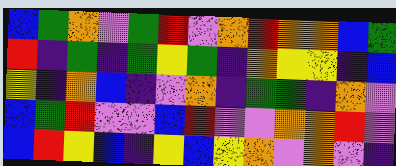[["blue", "green", "orange", "violet", "green", "red", "violet", "orange", "red", "orange", "orange", "blue", "green"], ["red", "indigo", "green", "indigo", "green", "yellow", "green", "indigo", "orange", "yellow", "yellow", "indigo", "blue"], ["yellow", "indigo", "orange", "blue", "indigo", "violet", "orange", "indigo", "green", "green", "indigo", "orange", "violet"], ["blue", "green", "red", "violet", "violet", "blue", "red", "violet", "violet", "orange", "orange", "red", "violet"], ["blue", "red", "yellow", "blue", "indigo", "yellow", "blue", "yellow", "orange", "violet", "orange", "violet", "indigo"]]